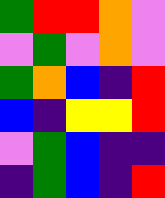[["green", "red", "red", "orange", "violet"], ["violet", "green", "violet", "orange", "violet"], ["green", "orange", "blue", "indigo", "red"], ["blue", "indigo", "yellow", "yellow", "red"], ["violet", "green", "blue", "indigo", "indigo"], ["indigo", "green", "blue", "indigo", "red"]]